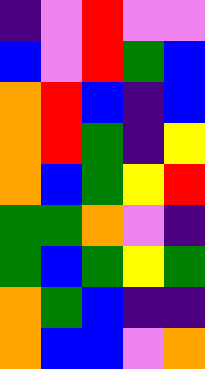[["indigo", "violet", "red", "violet", "violet"], ["blue", "violet", "red", "green", "blue"], ["orange", "red", "blue", "indigo", "blue"], ["orange", "red", "green", "indigo", "yellow"], ["orange", "blue", "green", "yellow", "red"], ["green", "green", "orange", "violet", "indigo"], ["green", "blue", "green", "yellow", "green"], ["orange", "green", "blue", "indigo", "indigo"], ["orange", "blue", "blue", "violet", "orange"]]